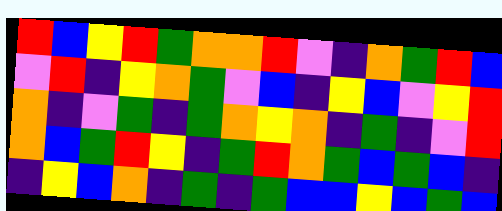[["red", "blue", "yellow", "red", "green", "orange", "orange", "red", "violet", "indigo", "orange", "green", "red", "blue"], ["violet", "red", "indigo", "yellow", "orange", "green", "violet", "blue", "indigo", "yellow", "blue", "violet", "yellow", "red"], ["orange", "indigo", "violet", "green", "indigo", "green", "orange", "yellow", "orange", "indigo", "green", "indigo", "violet", "red"], ["orange", "blue", "green", "red", "yellow", "indigo", "green", "red", "orange", "green", "blue", "green", "blue", "indigo"], ["indigo", "yellow", "blue", "orange", "indigo", "green", "indigo", "green", "blue", "blue", "yellow", "blue", "green", "blue"]]